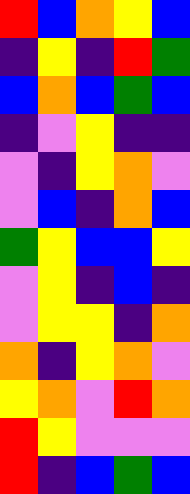[["red", "blue", "orange", "yellow", "blue"], ["indigo", "yellow", "indigo", "red", "green"], ["blue", "orange", "blue", "green", "blue"], ["indigo", "violet", "yellow", "indigo", "indigo"], ["violet", "indigo", "yellow", "orange", "violet"], ["violet", "blue", "indigo", "orange", "blue"], ["green", "yellow", "blue", "blue", "yellow"], ["violet", "yellow", "indigo", "blue", "indigo"], ["violet", "yellow", "yellow", "indigo", "orange"], ["orange", "indigo", "yellow", "orange", "violet"], ["yellow", "orange", "violet", "red", "orange"], ["red", "yellow", "violet", "violet", "violet"], ["red", "indigo", "blue", "green", "blue"]]